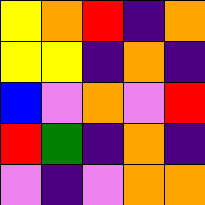[["yellow", "orange", "red", "indigo", "orange"], ["yellow", "yellow", "indigo", "orange", "indigo"], ["blue", "violet", "orange", "violet", "red"], ["red", "green", "indigo", "orange", "indigo"], ["violet", "indigo", "violet", "orange", "orange"]]